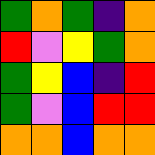[["green", "orange", "green", "indigo", "orange"], ["red", "violet", "yellow", "green", "orange"], ["green", "yellow", "blue", "indigo", "red"], ["green", "violet", "blue", "red", "red"], ["orange", "orange", "blue", "orange", "orange"]]